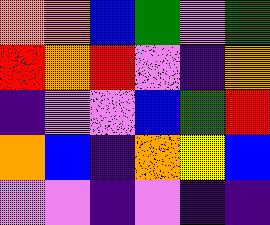[["orange", "orange", "blue", "green", "violet", "green"], ["red", "orange", "red", "violet", "indigo", "orange"], ["indigo", "violet", "violet", "blue", "green", "red"], ["orange", "blue", "indigo", "orange", "yellow", "blue"], ["violet", "violet", "indigo", "violet", "indigo", "indigo"]]